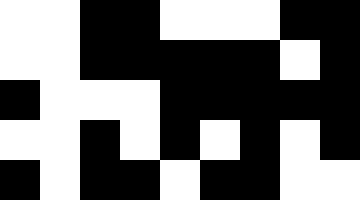[["white", "white", "black", "black", "white", "white", "white", "black", "black"], ["white", "white", "black", "black", "black", "black", "black", "white", "black"], ["black", "white", "white", "white", "black", "black", "black", "black", "black"], ["white", "white", "black", "white", "black", "white", "black", "white", "black"], ["black", "white", "black", "black", "white", "black", "black", "white", "white"]]